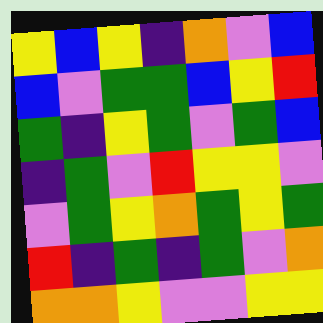[["yellow", "blue", "yellow", "indigo", "orange", "violet", "blue"], ["blue", "violet", "green", "green", "blue", "yellow", "red"], ["green", "indigo", "yellow", "green", "violet", "green", "blue"], ["indigo", "green", "violet", "red", "yellow", "yellow", "violet"], ["violet", "green", "yellow", "orange", "green", "yellow", "green"], ["red", "indigo", "green", "indigo", "green", "violet", "orange"], ["orange", "orange", "yellow", "violet", "violet", "yellow", "yellow"]]